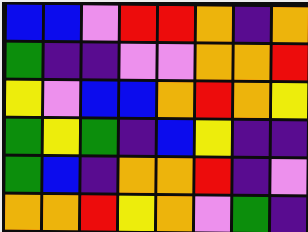[["blue", "blue", "violet", "red", "red", "orange", "indigo", "orange"], ["green", "indigo", "indigo", "violet", "violet", "orange", "orange", "red"], ["yellow", "violet", "blue", "blue", "orange", "red", "orange", "yellow"], ["green", "yellow", "green", "indigo", "blue", "yellow", "indigo", "indigo"], ["green", "blue", "indigo", "orange", "orange", "red", "indigo", "violet"], ["orange", "orange", "red", "yellow", "orange", "violet", "green", "indigo"]]